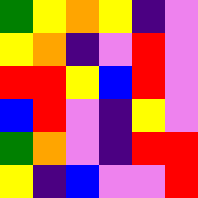[["green", "yellow", "orange", "yellow", "indigo", "violet"], ["yellow", "orange", "indigo", "violet", "red", "violet"], ["red", "red", "yellow", "blue", "red", "violet"], ["blue", "red", "violet", "indigo", "yellow", "violet"], ["green", "orange", "violet", "indigo", "red", "red"], ["yellow", "indigo", "blue", "violet", "violet", "red"]]